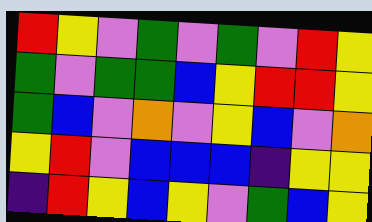[["red", "yellow", "violet", "green", "violet", "green", "violet", "red", "yellow"], ["green", "violet", "green", "green", "blue", "yellow", "red", "red", "yellow"], ["green", "blue", "violet", "orange", "violet", "yellow", "blue", "violet", "orange"], ["yellow", "red", "violet", "blue", "blue", "blue", "indigo", "yellow", "yellow"], ["indigo", "red", "yellow", "blue", "yellow", "violet", "green", "blue", "yellow"]]